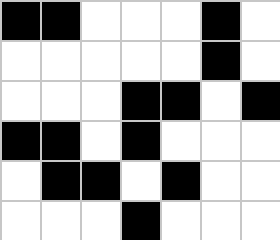[["black", "black", "white", "white", "white", "black", "white"], ["white", "white", "white", "white", "white", "black", "white"], ["white", "white", "white", "black", "black", "white", "black"], ["black", "black", "white", "black", "white", "white", "white"], ["white", "black", "black", "white", "black", "white", "white"], ["white", "white", "white", "black", "white", "white", "white"]]